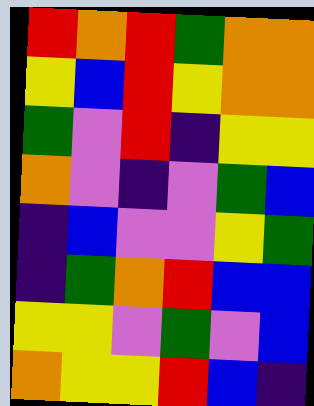[["red", "orange", "red", "green", "orange", "orange"], ["yellow", "blue", "red", "yellow", "orange", "orange"], ["green", "violet", "red", "indigo", "yellow", "yellow"], ["orange", "violet", "indigo", "violet", "green", "blue"], ["indigo", "blue", "violet", "violet", "yellow", "green"], ["indigo", "green", "orange", "red", "blue", "blue"], ["yellow", "yellow", "violet", "green", "violet", "blue"], ["orange", "yellow", "yellow", "red", "blue", "indigo"]]